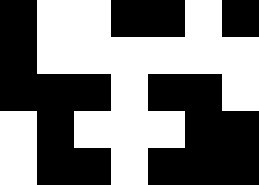[["black", "white", "white", "black", "black", "white", "black"], ["black", "white", "white", "white", "white", "white", "white"], ["black", "black", "black", "white", "black", "black", "white"], ["white", "black", "white", "white", "white", "black", "black"], ["white", "black", "black", "white", "black", "black", "black"]]